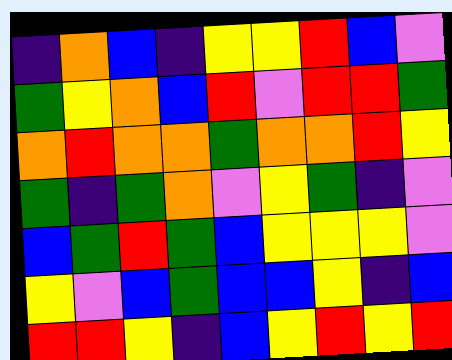[["indigo", "orange", "blue", "indigo", "yellow", "yellow", "red", "blue", "violet"], ["green", "yellow", "orange", "blue", "red", "violet", "red", "red", "green"], ["orange", "red", "orange", "orange", "green", "orange", "orange", "red", "yellow"], ["green", "indigo", "green", "orange", "violet", "yellow", "green", "indigo", "violet"], ["blue", "green", "red", "green", "blue", "yellow", "yellow", "yellow", "violet"], ["yellow", "violet", "blue", "green", "blue", "blue", "yellow", "indigo", "blue"], ["red", "red", "yellow", "indigo", "blue", "yellow", "red", "yellow", "red"]]